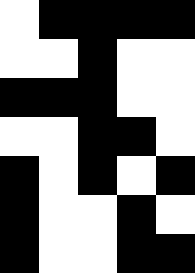[["white", "black", "black", "black", "black"], ["white", "white", "black", "white", "white"], ["black", "black", "black", "white", "white"], ["white", "white", "black", "black", "white"], ["black", "white", "black", "white", "black"], ["black", "white", "white", "black", "white"], ["black", "white", "white", "black", "black"]]